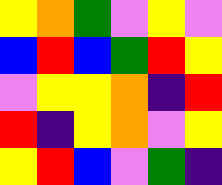[["yellow", "orange", "green", "violet", "yellow", "violet"], ["blue", "red", "blue", "green", "red", "yellow"], ["violet", "yellow", "yellow", "orange", "indigo", "red"], ["red", "indigo", "yellow", "orange", "violet", "yellow"], ["yellow", "red", "blue", "violet", "green", "indigo"]]